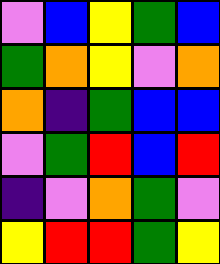[["violet", "blue", "yellow", "green", "blue"], ["green", "orange", "yellow", "violet", "orange"], ["orange", "indigo", "green", "blue", "blue"], ["violet", "green", "red", "blue", "red"], ["indigo", "violet", "orange", "green", "violet"], ["yellow", "red", "red", "green", "yellow"]]